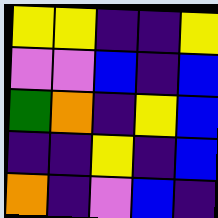[["yellow", "yellow", "indigo", "indigo", "yellow"], ["violet", "violet", "blue", "indigo", "blue"], ["green", "orange", "indigo", "yellow", "blue"], ["indigo", "indigo", "yellow", "indigo", "blue"], ["orange", "indigo", "violet", "blue", "indigo"]]